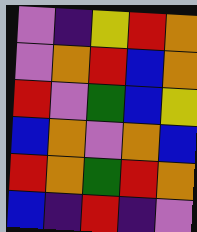[["violet", "indigo", "yellow", "red", "orange"], ["violet", "orange", "red", "blue", "orange"], ["red", "violet", "green", "blue", "yellow"], ["blue", "orange", "violet", "orange", "blue"], ["red", "orange", "green", "red", "orange"], ["blue", "indigo", "red", "indigo", "violet"]]